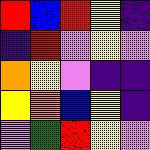[["red", "blue", "red", "yellow", "indigo"], ["indigo", "red", "violet", "yellow", "violet"], ["orange", "yellow", "violet", "indigo", "indigo"], ["yellow", "orange", "blue", "yellow", "indigo"], ["violet", "green", "red", "yellow", "violet"]]